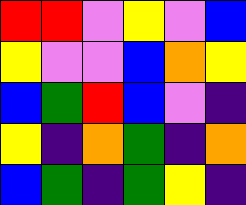[["red", "red", "violet", "yellow", "violet", "blue"], ["yellow", "violet", "violet", "blue", "orange", "yellow"], ["blue", "green", "red", "blue", "violet", "indigo"], ["yellow", "indigo", "orange", "green", "indigo", "orange"], ["blue", "green", "indigo", "green", "yellow", "indigo"]]